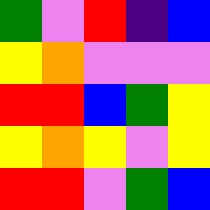[["green", "violet", "red", "indigo", "blue"], ["yellow", "orange", "violet", "violet", "violet"], ["red", "red", "blue", "green", "yellow"], ["yellow", "orange", "yellow", "violet", "yellow"], ["red", "red", "violet", "green", "blue"]]